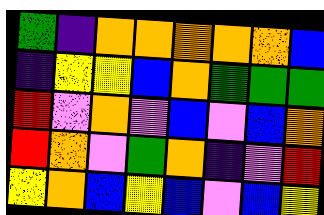[["green", "indigo", "orange", "orange", "orange", "orange", "orange", "blue"], ["indigo", "yellow", "yellow", "blue", "orange", "green", "green", "green"], ["red", "violet", "orange", "violet", "blue", "violet", "blue", "orange"], ["red", "orange", "violet", "green", "orange", "indigo", "violet", "red"], ["yellow", "orange", "blue", "yellow", "blue", "violet", "blue", "yellow"]]